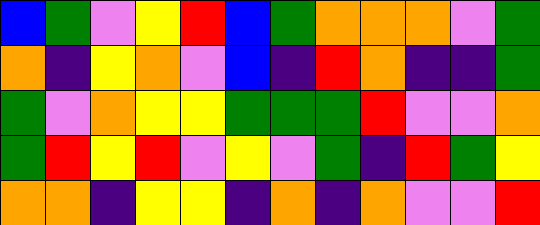[["blue", "green", "violet", "yellow", "red", "blue", "green", "orange", "orange", "orange", "violet", "green"], ["orange", "indigo", "yellow", "orange", "violet", "blue", "indigo", "red", "orange", "indigo", "indigo", "green"], ["green", "violet", "orange", "yellow", "yellow", "green", "green", "green", "red", "violet", "violet", "orange"], ["green", "red", "yellow", "red", "violet", "yellow", "violet", "green", "indigo", "red", "green", "yellow"], ["orange", "orange", "indigo", "yellow", "yellow", "indigo", "orange", "indigo", "orange", "violet", "violet", "red"]]